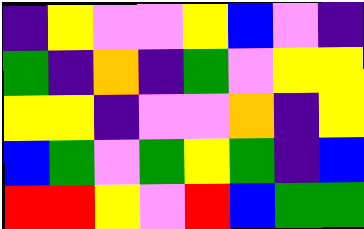[["indigo", "yellow", "violet", "violet", "yellow", "blue", "violet", "indigo"], ["green", "indigo", "orange", "indigo", "green", "violet", "yellow", "yellow"], ["yellow", "yellow", "indigo", "violet", "violet", "orange", "indigo", "yellow"], ["blue", "green", "violet", "green", "yellow", "green", "indigo", "blue"], ["red", "red", "yellow", "violet", "red", "blue", "green", "green"]]